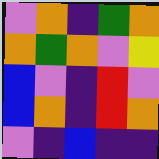[["violet", "orange", "indigo", "green", "orange"], ["orange", "green", "orange", "violet", "yellow"], ["blue", "violet", "indigo", "red", "violet"], ["blue", "orange", "indigo", "red", "orange"], ["violet", "indigo", "blue", "indigo", "indigo"]]